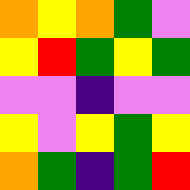[["orange", "yellow", "orange", "green", "violet"], ["yellow", "red", "green", "yellow", "green"], ["violet", "violet", "indigo", "violet", "violet"], ["yellow", "violet", "yellow", "green", "yellow"], ["orange", "green", "indigo", "green", "red"]]